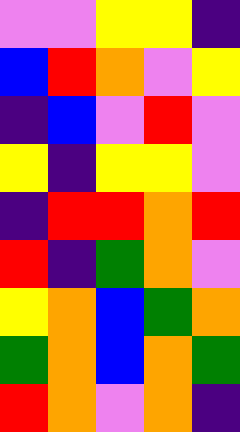[["violet", "violet", "yellow", "yellow", "indigo"], ["blue", "red", "orange", "violet", "yellow"], ["indigo", "blue", "violet", "red", "violet"], ["yellow", "indigo", "yellow", "yellow", "violet"], ["indigo", "red", "red", "orange", "red"], ["red", "indigo", "green", "orange", "violet"], ["yellow", "orange", "blue", "green", "orange"], ["green", "orange", "blue", "orange", "green"], ["red", "orange", "violet", "orange", "indigo"]]